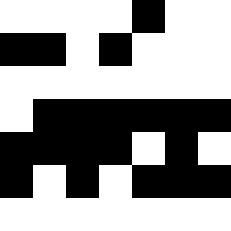[["white", "white", "white", "white", "black", "white", "white"], ["black", "black", "white", "black", "white", "white", "white"], ["white", "white", "white", "white", "white", "white", "white"], ["white", "black", "black", "black", "black", "black", "black"], ["black", "black", "black", "black", "white", "black", "white"], ["black", "white", "black", "white", "black", "black", "black"], ["white", "white", "white", "white", "white", "white", "white"]]